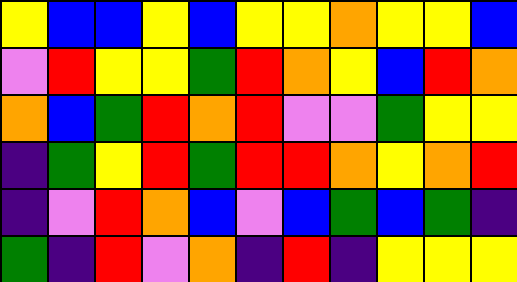[["yellow", "blue", "blue", "yellow", "blue", "yellow", "yellow", "orange", "yellow", "yellow", "blue"], ["violet", "red", "yellow", "yellow", "green", "red", "orange", "yellow", "blue", "red", "orange"], ["orange", "blue", "green", "red", "orange", "red", "violet", "violet", "green", "yellow", "yellow"], ["indigo", "green", "yellow", "red", "green", "red", "red", "orange", "yellow", "orange", "red"], ["indigo", "violet", "red", "orange", "blue", "violet", "blue", "green", "blue", "green", "indigo"], ["green", "indigo", "red", "violet", "orange", "indigo", "red", "indigo", "yellow", "yellow", "yellow"]]